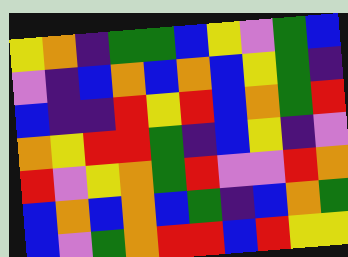[["yellow", "orange", "indigo", "green", "green", "blue", "yellow", "violet", "green", "blue"], ["violet", "indigo", "blue", "orange", "blue", "orange", "blue", "yellow", "green", "indigo"], ["blue", "indigo", "indigo", "red", "yellow", "red", "blue", "orange", "green", "red"], ["orange", "yellow", "red", "red", "green", "indigo", "blue", "yellow", "indigo", "violet"], ["red", "violet", "yellow", "orange", "green", "red", "violet", "violet", "red", "orange"], ["blue", "orange", "blue", "orange", "blue", "green", "indigo", "blue", "orange", "green"], ["blue", "violet", "green", "orange", "red", "red", "blue", "red", "yellow", "yellow"]]